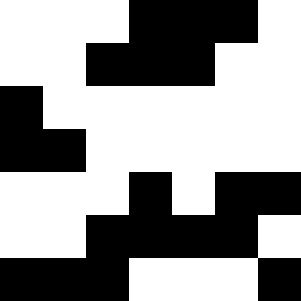[["white", "white", "white", "black", "black", "black", "white"], ["white", "white", "black", "black", "black", "white", "white"], ["black", "white", "white", "white", "white", "white", "white"], ["black", "black", "white", "white", "white", "white", "white"], ["white", "white", "white", "black", "white", "black", "black"], ["white", "white", "black", "black", "black", "black", "white"], ["black", "black", "black", "white", "white", "white", "black"]]